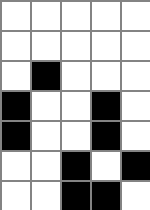[["white", "white", "white", "white", "white"], ["white", "white", "white", "white", "white"], ["white", "black", "white", "white", "white"], ["black", "white", "white", "black", "white"], ["black", "white", "white", "black", "white"], ["white", "white", "black", "white", "black"], ["white", "white", "black", "black", "white"]]